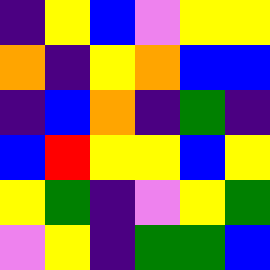[["indigo", "yellow", "blue", "violet", "yellow", "yellow"], ["orange", "indigo", "yellow", "orange", "blue", "blue"], ["indigo", "blue", "orange", "indigo", "green", "indigo"], ["blue", "red", "yellow", "yellow", "blue", "yellow"], ["yellow", "green", "indigo", "violet", "yellow", "green"], ["violet", "yellow", "indigo", "green", "green", "blue"]]